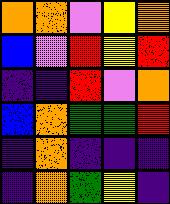[["orange", "orange", "violet", "yellow", "orange"], ["blue", "violet", "red", "yellow", "red"], ["indigo", "indigo", "red", "violet", "orange"], ["blue", "orange", "green", "green", "red"], ["indigo", "orange", "indigo", "indigo", "indigo"], ["indigo", "orange", "green", "yellow", "indigo"]]